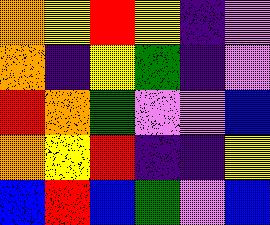[["orange", "yellow", "red", "yellow", "indigo", "violet"], ["orange", "indigo", "yellow", "green", "indigo", "violet"], ["red", "orange", "green", "violet", "violet", "blue"], ["orange", "yellow", "red", "indigo", "indigo", "yellow"], ["blue", "red", "blue", "green", "violet", "blue"]]